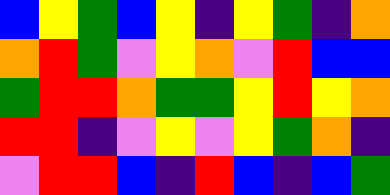[["blue", "yellow", "green", "blue", "yellow", "indigo", "yellow", "green", "indigo", "orange"], ["orange", "red", "green", "violet", "yellow", "orange", "violet", "red", "blue", "blue"], ["green", "red", "red", "orange", "green", "green", "yellow", "red", "yellow", "orange"], ["red", "red", "indigo", "violet", "yellow", "violet", "yellow", "green", "orange", "indigo"], ["violet", "red", "red", "blue", "indigo", "red", "blue", "indigo", "blue", "green"]]